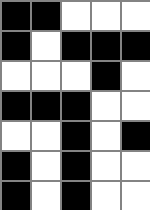[["black", "black", "white", "white", "white"], ["black", "white", "black", "black", "black"], ["white", "white", "white", "black", "white"], ["black", "black", "black", "white", "white"], ["white", "white", "black", "white", "black"], ["black", "white", "black", "white", "white"], ["black", "white", "black", "white", "white"]]